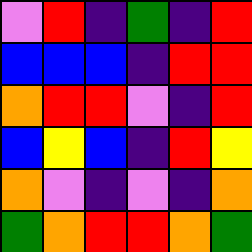[["violet", "red", "indigo", "green", "indigo", "red"], ["blue", "blue", "blue", "indigo", "red", "red"], ["orange", "red", "red", "violet", "indigo", "red"], ["blue", "yellow", "blue", "indigo", "red", "yellow"], ["orange", "violet", "indigo", "violet", "indigo", "orange"], ["green", "orange", "red", "red", "orange", "green"]]